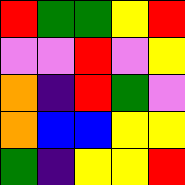[["red", "green", "green", "yellow", "red"], ["violet", "violet", "red", "violet", "yellow"], ["orange", "indigo", "red", "green", "violet"], ["orange", "blue", "blue", "yellow", "yellow"], ["green", "indigo", "yellow", "yellow", "red"]]